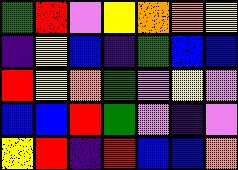[["green", "red", "violet", "yellow", "orange", "orange", "yellow"], ["indigo", "yellow", "blue", "indigo", "green", "blue", "blue"], ["red", "yellow", "orange", "green", "violet", "yellow", "violet"], ["blue", "blue", "red", "green", "violet", "indigo", "violet"], ["yellow", "red", "indigo", "red", "blue", "blue", "orange"]]